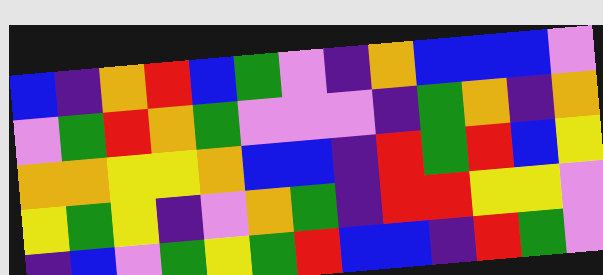[["blue", "indigo", "orange", "red", "blue", "green", "violet", "indigo", "orange", "blue", "blue", "blue", "violet"], ["violet", "green", "red", "orange", "green", "violet", "violet", "violet", "indigo", "green", "orange", "indigo", "orange"], ["orange", "orange", "yellow", "yellow", "orange", "blue", "blue", "indigo", "red", "green", "red", "blue", "yellow"], ["yellow", "green", "yellow", "indigo", "violet", "orange", "green", "indigo", "red", "red", "yellow", "yellow", "violet"], ["indigo", "blue", "violet", "green", "yellow", "green", "red", "blue", "blue", "indigo", "red", "green", "violet"]]